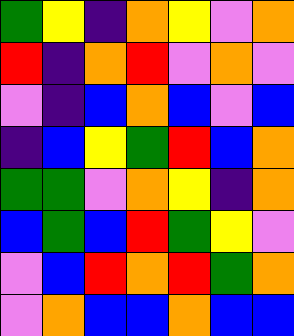[["green", "yellow", "indigo", "orange", "yellow", "violet", "orange"], ["red", "indigo", "orange", "red", "violet", "orange", "violet"], ["violet", "indigo", "blue", "orange", "blue", "violet", "blue"], ["indigo", "blue", "yellow", "green", "red", "blue", "orange"], ["green", "green", "violet", "orange", "yellow", "indigo", "orange"], ["blue", "green", "blue", "red", "green", "yellow", "violet"], ["violet", "blue", "red", "orange", "red", "green", "orange"], ["violet", "orange", "blue", "blue", "orange", "blue", "blue"]]